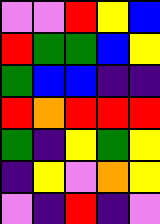[["violet", "violet", "red", "yellow", "blue"], ["red", "green", "green", "blue", "yellow"], ["green", "blue", "blue", "indigo", "indigo"], ["red", "orange", "red", "red", "red"], ["green", "indigo", "yellow", "green", "yellow"], ["indigo", "yellow", "violet", "orange", "yellow"], ["violet", "indigo", "red", "indigo", "violet"]]